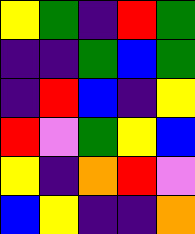[["yellow", "green", "indigo", "red", "green"], ["indigo", "indigo", "green", "blue", "green"], ["indigo", "red", "blue", "indigo", "yellow"], ["red", "violet", "green", "yellow", "blue"], ["yellow", "indigo", "orange", "red", "violet"], ["blue", "yellow", "indigo", "indigo", "orange"]]